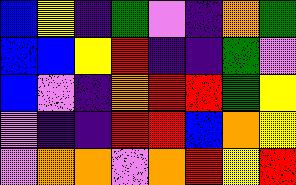[["blue", "yellow", "indigo", "green", "violet", "indigo", "orange", "green"], ["blue", "blue", "yellow", "red", "indigo", "indigo", "green", "violet"], ["blue", "violet", "indigo", "orange", "red", "red", "green", "yellow"], ["violet", "indigo", "indigo", "red", "red", "blue", "orange", "yellow"], ["violet", "orange", "orange", "violet", "orange", "red", "yellow", "red"]]